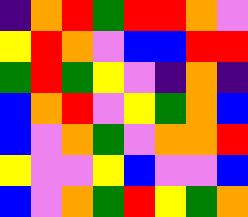[["indigo", "orange", "red", "green", "red", "red", "orange", "violet"], ["yellow", "red", "orange", "violet", "blue", "blue", "red", "red"], ["green", "red", "green", "yellow", "violet", "indigo", "orange", "indigo"], ["blue", "orange", "red", "violet", "yellow", "green", "orange", "blue"], ["blue", "violet", "orange", "green", "violet", "orange", "orange", "red"], ["yellow", "violet", "violet", "yellow", "blue", "violet", "violet", "blue"], ["blue", "violet", "orange", "green", "red", "yellow", "green", "orange"]]